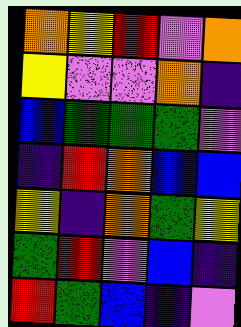[["orange", "yellow", "red", "violet", "orange"], ["yellow", "violet", "violet", "orange", "indigo"], ["blue", "green", "green", "green", "violet"], ["indigo", "red", "orange", "blue", "blue"], ["yellow", "indigo", "orange", "green", "yellow"], ["green", "red", "violet", "blue", "indigo"], ["red", "green", "blue", "indigo", "violet"]]